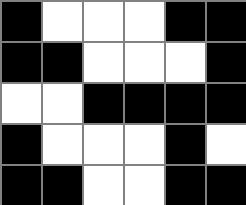[["black", "white", "white", "white", "black", "black"], ["black", "black", "white", "white", "white", "black"], ["white", "white", "black", "black", "black", "black"], ["black", "white", "white", "white", "black", "white"], ["black", "black", "white", "white", "black", "black"]]